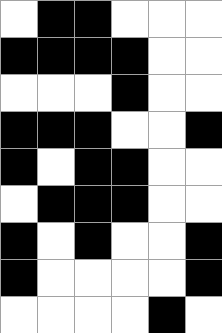[["white", "black", "black", "white", "white", "white"], ["black", "black", "black", "black", "white", "white"], ["white", "white", "white", "black", "white", "white"], ["black", "black", "black", "white", "white", "black"], ["black", "white", "black", "black", "white", "white"], ["white", "black", "black", "black", "white", "white"], ["black", "white", "black", "white", "white", "black"], ["black", "white", "white", "white", "white", "black"], ["white", "white", "white", "white", "black", "white"]]